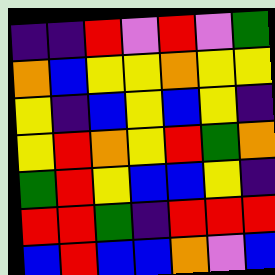[["indigo", "indigo", "red", "violet", "red", "violet", "green"], ["orange", "blue", "yellow", "yellow", "orange", "yellow", "yellow"], ["yellow", "indigo", "blue", "yellow", "blue", "yellow", "indigo"], ["yellow", "red", "orange", "yellow", "red", "green", "orange"], ["green", "red", "yellow", "blue", "blue", "yellow", "indigo"], ["red", "red", "green", "indigo", "red", "red", "red"], ["blue", "red", "blue", "blue", "orange", "violet", "blue"]]